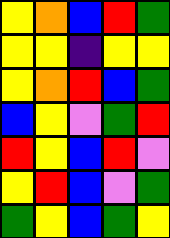[["yellow", "orange", "blue", "red", "green"], ["yellow", "yellow", "indigo", "yellow", "yellow"], ["yellow", "orange", "red", "blue", "green"], ["blue", "yellow", "violet", "green", "red"], ["red", "yellow", "blue", "red", "violet"], ["yellow", "red", "blue", "violet", "green"], ["green", "yellow", "blue", "green", "yellow"]]